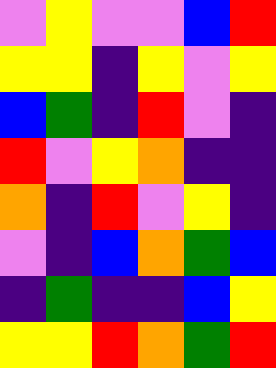[["violet", "yellow", "violet", "violet", "blue", "red"], ["yellow", "yellow", "indigo", "yellow", "violet", "yellow"], ["blue", "green", "indigo", "red", "violet", "indigo"], ["red", "violet", "yellow", "orange", "indigo", "indigo"], ["orange", "indigo", "red", "violet", "yellow", "indigo"], ["violet", "indigo", "blue", "orange", "green", "blue"], ["indigo", "green", "indigo", "indigo", "blue", "yellow"], ["yellow", "yellow", "red", "orange", "green", "red"]]